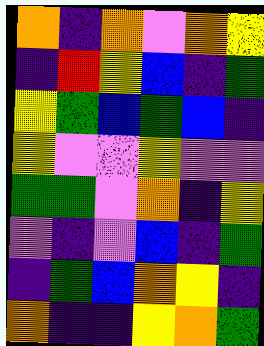[["orange", "indigo", "orange", "violet", "orange", "yellow"], ["indigo", "red", "yellow", "blue", "indigo", "green"], ["yellow", "green", "blue", "green", "blue", "indigo"], ["yellow", "violet", "violet", "yellow", "violet", "violet"], ["green", "green", "violet", "orange", "indigo", "yellow"], ["violet", "indigo", "violet", "blue", "indigo", "green"], ["indigo", "green", "blue", "orange", "yellow", "indigo"], ["orange", "indigo", "indigo", "yellow", "orange", "green"]]